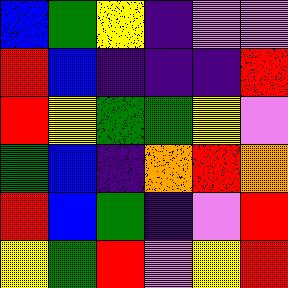[["blue", "green", "yellow", "indigo", "violet", "violet"], ["red", "blue", "indigo", "indigo", "indigo", "red"], ["red", "yellow", "green", "green", "yellow", "violet"], ["green", "blue", "indigo", "orange", "red", "orange"], ["red", "blue", "green", "indigo", "violet", "red"], ["yellow", "green", "red", "violet", "yellow", "red"]]